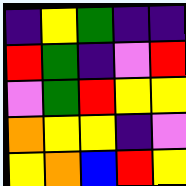[["indigo", "yellow", "green", "indigo", "indigo"], ["red", "green", "indigo", "violet", "red"], ["violet", "green", "red", "yellow", "yellow"], ["orange", "yellow", "yellow", "indigo", "violet"], ["yellow", "orange", "blue", "red", "yellow"]]